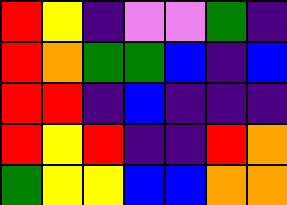[["red", "yellow", "indigo", "violet", "violet", "green", "indigo"], ["red", "orange", "green", "green", "blue", "indigo", "blue"], ["red", "red", "indigo", "blue", "indigo", "indigo", "indigo"], ["red", "yellow", "red", "indigo", "indigo", "red", "orange"], ["green", "yellow", "yellow", "blue", "blue", "orange", "orange"]]